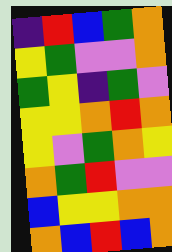[["indigo", "red", "blue", "green", "orange"], ["yellow", "green", "violet", "violet", "orange"], ["green", "yellow", "indigo", "green", "violet"], ["yellow", "yellow", "orange", "red", "orange"], ["yellow", "violet", "green", "orange", "yellow"], ["orange", "green", "red", "violet", "violet"], ["blue", "yellow", "yellow", "orange", "orange"], ["orange", "blue", "red", "blue", "orange"]]